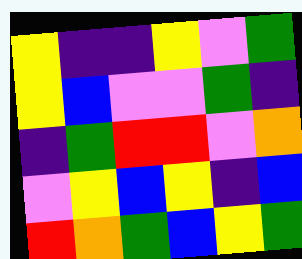[["yellow", "indigo", "indigo", "yellow", "violet", "green"], ["yellow", "blue", "violet", "violet", "green", "indigo"], ["indigo", "green", "red", "red", "violet", "orange"], ["violet", "yellow", "blue", "yellow", "indigo", "blue"], ["red", "orange", "green", "blue", "yellow", "green"]]